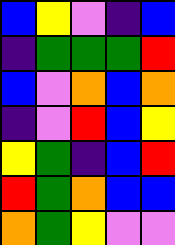[["blue", "yellow", "violet", "indigo", "blue"], ["indigo", "green", "green", "green", "red"], ["blue", "violet", "orange", "blue", "orange"], ["indigo", "violet", "red", "blue", "yellow"], ["yellow", "green", "indigo", "blue", "red"], ["red", "green", "orange", "blue", "blue"], ["orange", "green", "yellow", "violet", "violet"]]